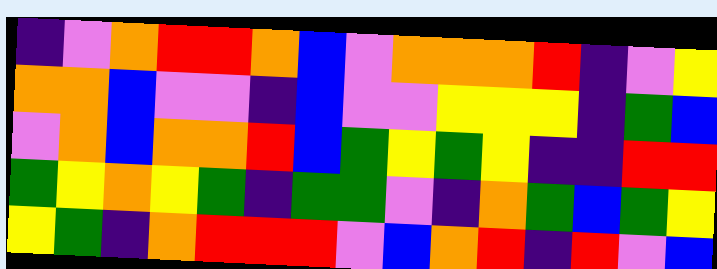[["indigo", "violet", "orange", "red", "red", "orange", "blue", "violet", "orange", "orange", "orange", "red", "indigo", "violet", "yellow"], ["orange", "orange", "blue", "violet", "violet", "indigo", "blue", "violet", "violet", "yellow", "yellow", "yellow", "indigo", "green", "blue"], ["violet", "orange", "blue", "orange", "orange", "red", "blue", "green", "yellow", "green", "yellow", "indigo", "indigo", "red", "red"], ["green", "yellow", "orange", "yellow", "green", "indigo", "green", "green", "violet", "indigo", "orange", "green", "blue", "green", "yellow"], ["yellow", "green", "indigo", "orange", "red", "red", "red", "violet", "blue", "orange", "red", "indigo", "red", "violet", "blue"]]